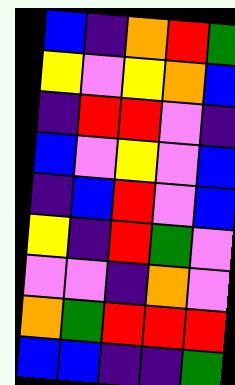[["blue", "indigo", "orange", "red", "green"], ["yellow", "violet", "yellow", "orange", "blue"], ["indigo", "red", "red", "violet", "indigo"], ["blue", "violet", "yellow", "violet", "blue"], ["indigo", "blue", "red", "violet", "blue"], ["yellow", "indigo", "red", "green", "violet"], ["violet", "violet", "indigo", "orange", "violet"], ["orange", "green", "red", "red", "red"], ["blue", "blue", "indigo", "indigo", "green"]]